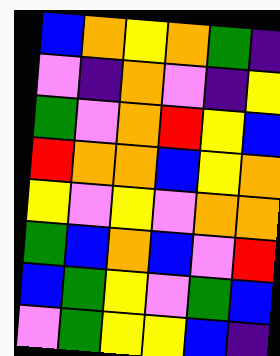[["blue", "orange", "yellow", "orange", "green", "indigo"], ["violet", "indigo", "orange", "violet", "indigo", "yellow"], ["green", "violet", "orange", "red", "yellow", "blue"], ["red", "orange", "orange", "blue", "yellow", "orange"], ["yellow", "violet", "yellow", "violet", "orange", "orange"], ["green", "blue", "orange", "blue", "violet", "red"], ["blue", "green", "yellow", "violet", "green", "blue"], ["violet", "green", "yellow", "yellow", "blue", "indigo"]]